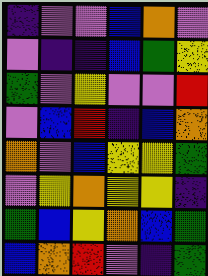[["indigo", "violet", "violet", "blue", "orange", "violet"], ["violet", "indigo", "indigo", "blue", "green", "yellow"], ["green", "violet", "yellow", "violet", "violet", "red"], ["violet", "blue", "red", "indigo", "blue", "orange"], ["orange", "violet", "blue", "yellow", "yellow", "green"], ["violet", "yellow", "orange", "yellow", "yellow", "indigo"], ["green", "blue", "yellow", "orange", "blue", "green"], ["blue", "orange", "red", "violet", "indigo", "green"]]